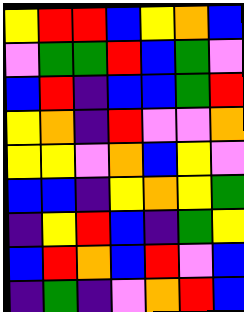[["yellow", "red", "red", "blue", "yellow", "orange", "blue"], ["violet", "green", "green", "red", "blue", "green", "violet"], ["blue", "red", "indigo", "blue", "blue", "green", "red"], ["yellow", "orange", "indigo", "red", "violet", "violet", "orange"], ["yellow", "yellow", "violet", "orange", "blue", "yellow", "violet"], ["blue", "blue", "indigo", "yellow", "orange", "yellow", "green"], ["indigo", "yellow", "red", "blue", "indigo", "green", "yellow"], ["blue", "red", "orange", "blue", "red", "violet", "blue"], ["indigo", "green", "indigo", "violet", "orange", "red", "blue"]]